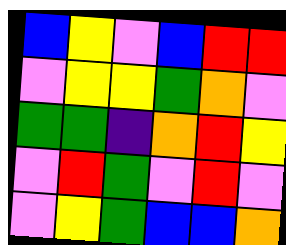[["blue", "yellow", "violet", "blue", "red", "red"], ["violet", "yellow", "yellow", "green", "orange", "violet"], ["green", "green", "indigo", "orange", "red", "yellow"], ["violet", "red", "green", "violet", "red", "violet"], ["violet", "yellow", "green", "blue", "blue", "orange"]]